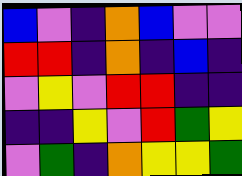[["blue", "violet", "indigo", "orange", "blue", "violet", "violet"], ["red", "red", "indigo", "orange", "indigo", "blue", "indigo"], ["violet", "yellow", "violet", "red", "red", "indigo", "indigo"], ["indigo", "indigo", "yellow", "violet", "red", "green", "yellow"], ["violet", "green", "indigo", "orange", "yellow", "yellow", "green"]]